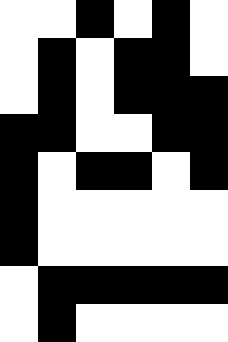[["white", "white", "black", "white", "black", "white"], ["white", "black", "white", "black", "black", "white"], ["white", "black", "white", "black", "black", "black"], ["black", "black", "white", "white", "black", "black"], ["black", "white", "black", "black", "white", "black"], ["black", "white", "white", "white", "white", "white"], ["black", "white", "white", "white", "white", "white"], ["white", "black", "black", "black", "black", "black"], ["white", "black", "white", "white", "white", "white"]]